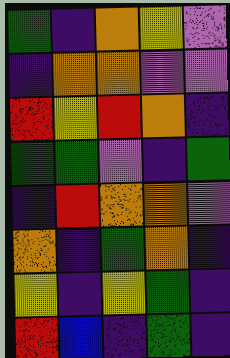[["green", "indigo", "orange", "yellow", "violet"], ["indigo", "orange", "orange", "violet", "violet"], ["red", "yellow", "red", "orange", "indigo"], ["green", "green", "violet", "indigo", "green"], ["indigo", "red", "orange", "orange", "violet"], ["orange", "indigo", "green", "orange", "indigo"], ["yellow", "indigo", "yellow", "green", "indigo"], ["red", "blue", "indigo", "green", "indigo"]]